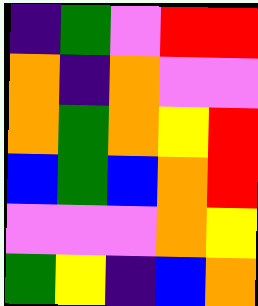[["indigo", "green", "violet", "red", "red"], ["orange", "indigo", "orange", "violet", "violet"], ["orange", "green", "orange", "yellow", "red"], ["blue", "green", "blue", "orange", "red"], ["violet", "violet", "violet", "orange", "yellow"], ["green", "yellow", "indigo", "blue", "orange"]]